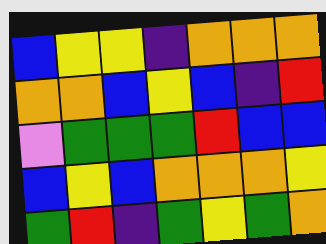[["blue", "yellow", "yellow", "indigo", "orange", "orange", "orange"], ["orange", "orange", "blue", "yellow", "blue", "indigo", "red"], ["violet", "green", "green", "green", "red", "blue", "blue"], ["blue", "yellow", "blue", "orange", "orange", "orange", "yellow"], ["green", "red", "indigo", "green", "yellow", "green", "orange"]]